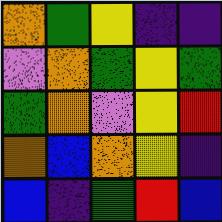[["orange", "green", "yellow", "indigo", "indigo"], ["violet", "orange", "green", "yellow", "green"], ["green", "orange", "violet", "yellow", "red"], ["orange", "blue", "orange", "yellow", "indigo"], ["blue", "indigo", "green", "red", "blue"]]